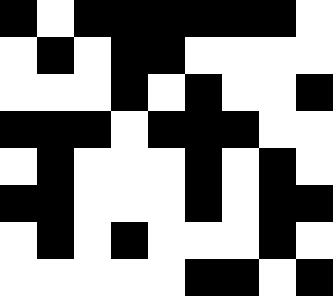[["black", "white", "black", "black", "black", "black", "black", "black", "white"], ["white", "black", "white", "black", "black", "white", "white", "white", "white"], ["white", "white", "white", "black", "white", "black", "white", "white", "black"], ["black", "black", "black", "white", "black", "black", "black", "white", "white"], ["white", "black", "white", "white", "white", "black", "white", "black", "white"], ["black", "black", "white", "white", "white", "black", "white", "black", "black"], ["white", "black", "white", "black", "white", "white", "white", "black", "white"], ["white", "white", "white", "white", "white", "black", "black", "white", "black"]]